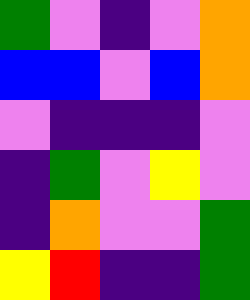[["green", "violet", "indigo", "violet", "orange"], ["blue", "blue", "violet", "blue", "orange"], ["violet", "indigo", "indigo", "indigo", "violet"], ["indigo", "green", "violet", "yellow", "violet"], ["indigo", "orange", "violet", "violet", "green"], ["yellow", "red", "indigo", "indigo", "green"]]